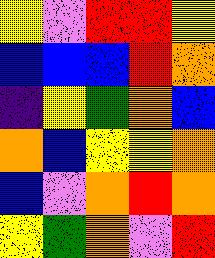[["yellow", "violet", "red", "red", "yellow"], ["blue", "blue", "blue", "red", "orange"], ["indigo", "yellow", "green", "orange", "blue"], ["orange", "blue", "yellow", "yellow", "orange"], ["blue", "violet", "orange", "red", "orange"], ["yellow", "green", "orange", "violet", "red"]]